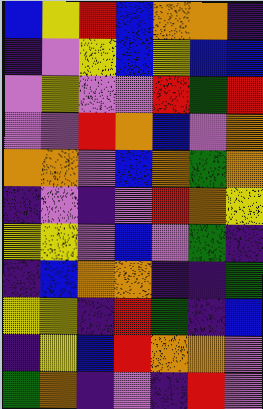[["blue", "yellow", "red", "blue", "orange", "orange", "indigo"], ["indigo", "violet", "yellow", "blue", "yellow", "blue", "blue"], ["violet", "yellow", "violet", "violet", "red", "green", "red"], ["violet", "violet", "red", "orange", "blue", "violet", "orange"], ["orange", "orange", "violet", "blue", "orange", "green", "orange"], ["indigo", "violet", "indigo", "violet", "red", "orange", "yellow"], ["yellow", "yellow", "violet", "blue", "violet", "green", "indigo"], ["indigo", "blue", "orange", "orange", "indigo", "indigo", "green"], ["yellow", "yellow", "indigo", "red", "green", "indigo", "blue"], ["indigo", "yellow", "blue", "red", "orange", "orange", "violet"], ["green", "orange", "indigo", "violet", "indigo", "red", "violet"]]